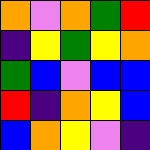[["orange", "violet", "orange", "green", "red"], ["indigo", "yellow", "green", "yellow", "orange"], ["green", "blue", "violet", "blue", "blue"], ["red", "indigo", "orange", "yellow", "blue"], ["blue", "orange", "yellow", "violet", "indigo"]]